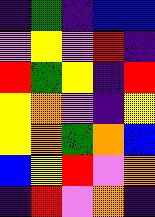[["indigo", "green", "indigo", "blue", "blue"], ["violet", "yellow", "violet", "red", "indigo"], ["red", "green", "yellow", "indigo", "red"], ["yellow", "orange", "violet", "indigo", "yellow"], ["yellow", "orange", "green", "orange", "blue"], ["blue", "yellow", "red", "violet", "orange"], ["indigo", "red", "violet", "orange", "indigo"]]